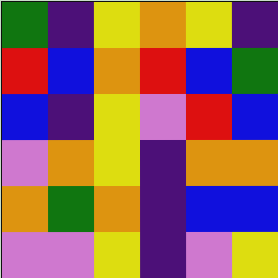[["green", "indigo", "yellow", "orange", "yellow", "indigo"], ["red", "blue", "orange", "red", "blue", "green"], ["blue", "indigo", "yellow", "violet", "red", "blue"], ["violet", "orange", "yellow", "indigo", "orange", "orange"], ["orange", "green", "orange", "indigo", "blue", "blue"], ["violet", "violet", "yellow", "indigo", "violet", "yellow"]]